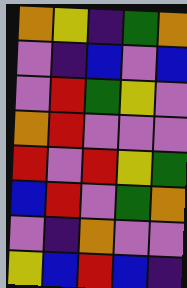[["orange", "yellow", "indigo", "green", "orange"], ["violet", "indigo", "blue", "violet", "blue"], ["violet", "red", "green", "yellow", "violet"], ["orange", "red", "violet", "violet", "violet"], ["red", "violet", "red", "yellow", "green"], ["blue", "red", "violet", "green", "orange"], ["violet", "indigo", "orange", "violet", "violet"], ["yellow", "blue", "red", "blue", "indigo"]]